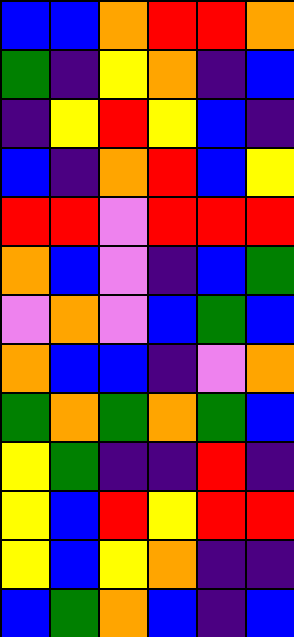[["blue", "blue", "orange", "red", "red", "orange"], ["green", "indigo", "yellow", "orange", "indigo", "blue"], ["indigo", "yellow", "red", "yellow", "blue", "indigo"], ["blue", "indigo", "orange", "red", "blue", "yellow"], ["red", "red", "violet", "red", "red", "red"], ["orange", "blue", "violet", "indigo", "blue", "green"], ["violet", "orange", "violet", "blue", "green", "blue"], ["orange", "blue", "blue", "indigo", "violet", "orange"], ["green", "orange", "green", "orange", "green", "blue"], ["yellow", "green", "indigo", "indigo", "red", "indigo"], ["yellow", "blue", "red", "yellow", "red", "red"], ["yellow", "blue", "yellow", "orange", "indigo", "indigo"], ["blue", "green", "orange", "blue", "indigo", "blue"]]